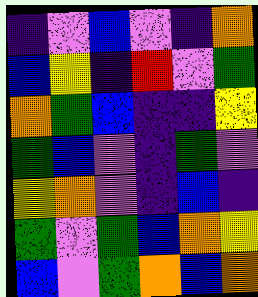[["indigo", "violet", "blue", "violet", "indigo", "orange"], ["blue", "yellow", "indigo", "red", "violet", "green"], ["orange", "green", "blue", "indigo", "indigo", "yellow"], ["green", "blue", "violet", "indigo", "green", "violet"], ["yellow", "orange", "violet", "indigo", "blue", "indigo"], ["green", "violet", "green", "blue", "orange", "yellow"], ["blue", "violet", "green", "orange", "blue", "orange"]]